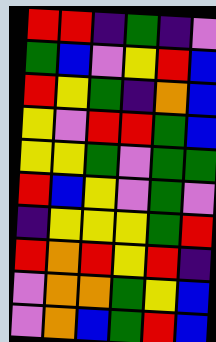[["red", "red", "indigo", "green", "indigo", "violet"], ["green", "blue", "violet", "yellow", "red", "blue"], ["red", "yellow", "green", "indigo", "orange", "blue"], ["yellow", "violet", "red", "red", "green", "blue"], ["yellow", "yellow", "green", "violet", "green", "green"], ["red", "blue", "yellow", "violet", "green", "violet"], ["indigo", "yellow", "yellow", "yellow", "green", "red"], ["red", "orange", "red", "yellow", "red", "indigo"], ["violet", "orange", "orange", "green", "yellow", "blue"], ["violet", "orange", "blue", "green", "red", "blue"]]